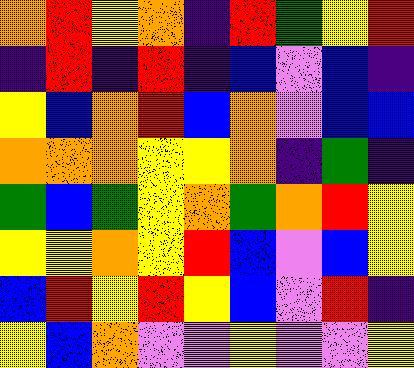[["orange", "red", "yellow", "orange", "indigo", "red", "green", "yellow", "red"], ["indigo", "red", "indigo", "red", "indigo", "blue", "violet", "blue", "indigo"], ["yellow", "blue", "orange", "red", "blue", "orange", "violet", "blue", "blue"], ["orange", "orange", "orange", "yellow", "yellow", "orange", "indigo", "green", "indigo"], ["green", "blue", "green", "yellow", "orange", "green", "orange", "red", "yellow"], ["yellow", "yellow", "orange", "yellow", "red", "blue", "violet", "blue", "yellow"], ["blue", "red", "yellow", "red", "yellow", "blue", "violet", "red", "indigo"], ["yellow", "blue", "orange", "violet", "violet", "yellow", "violet", "violet", "yellow"]]